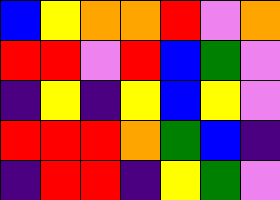[["blue", "yellow", "orange", "orange", "red", "violet", "orange"], ["red", "red", "violet", "red", "blue", "green", "violet"], ["indigo", "yellow", "indigo", "yellow", "blue", "yellow", "violet"], ["red", "red", "red", "orange", "green", "blue", "indigo"], ["indigo", "red", "red", "indigo", "yellow", "green", "violet"]]